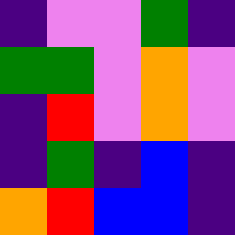[["indigo", "violet", "violet", "green", "indigo"], ["green", "green", "violet", "orange", "violet"], ["indigo", "red", "violet", "orange", "violet"], ["indigo", "green", "indigo", "blue", "indigo"], ["orange", "red", "blue", "blue", "indigo"]]